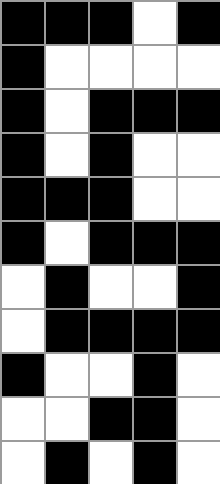[["black", "black", "black", "white", "black"], ["black", "white", "white", "white", "white"], ["black", "white", "black", "black", "black"], ["black", "white", "black", "white", "white"], ["black", "black", "black", "white", "white"], ["black", "white", "black", "black", "black"], ["white", "black", "white", "white", "black"], ["white", "black", "black", "black", "black"], ["black", "white", "white", "black", "white"], ["white", "white", "black", "black", "white"], ["white", "black", "white", "black", "white"]]